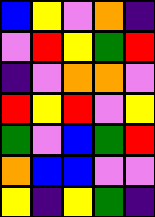[["blue", "yellow", "violet", "orange", "indigo"], ["violet", "red", "yellow", "green", "red"], ["indigo", "violet", "orange", "orange", "violet"], ["red", "yellow", "red", "violet", "yellow"], ["green", "violet", "blue", "green", "red"], ["orange", "blue", "blue", "violet", "violet"], ["yellow", "indigo", "yellow", "green", "indigo"]]